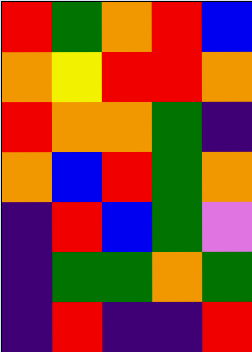[["red", "green", "orange", "red", "blue"], ["orange", "yellow", "red", "red", "orange"], ["red", "orange", "orange", "green", "indigo"], ["orange", "blue", "red", "green", "orange"], ["indigo", "red", "blue", "green", "violet"], ["indigo", "green", "green", "orange", "green"], ["indigo", "red", "indigo", "indigo", "red"]]